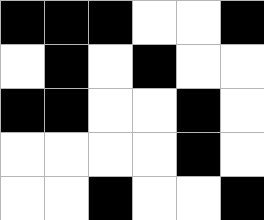[["black", "black", "black", "white", "white", "black"], ["white", "black", "white", "black", "white", "white"], ["black", "black", "white", "white", "black", "white"], ["white", "white", "white", "white", "black", "white"], ["white", "white", "black", "white", "white", "black"]]